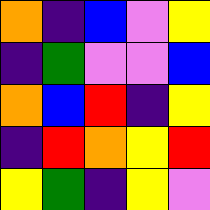[["orange", "indigo", "blue", "violet", "yellow"], ["indigo", "green", "violet", "violet", "blue"], ["orange", "blue", "red", "indigo", "yellow"], ["indigo", "red", "orange", "yellow", "red"], ["yellow", "green", "indigo", "yellow", "violet"]]